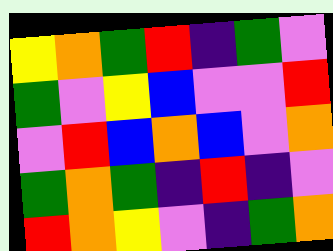[["yellow", "orange", "green", "red", "indigo", "green", "violet"], ["green", "violet", "yellow", "blue", "violet", "violet", "red"], ["violet", "red", "blue", "orange", "blue", "violet", "orange"], ["green", "orange", "green", "indigo", "red", "indigo", "violet"], ["red", "orange", "yellow", "violet", "indigo", "green", "orange"]]